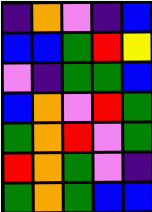[["indigo", "orange", "violet", "indigo", "blue"], ["blue", "blue", "green", "red", "yellow"], ["violet", "indigo", "green", "green", "blue"], ["blue", "orange", "violet", "red", "green"], ["green", "orange", "red", "violet", "green"], ["red", "orange", "green", "violet", "indigo"], ["green", "orange", "green", "blue", "blue"]]